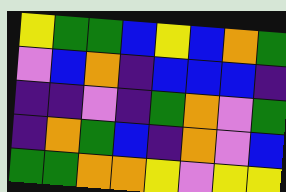[["yellow", "green", "green", "blue", "yellow", "blue", "orange", "green"], ["violet", "blue", "orange", "indigo", "blue", "blue", "blue", "indigo"], ["indigo", "indigo", "violet", "indigo", "green", "orange", "violet", "green"], ["indigo", "orange", "green", "blue", "indigo", "orange", "violet", "blue"], ["green", "green", "orange", "orange", "yellow", "violet", "yellow", "yellow"]]